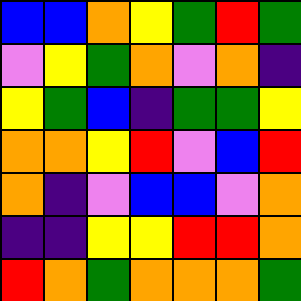[["blue", "blue", "orange", "yellow", "green", "red", "green"], ["violet", "yellow", "green", "orange", "violet", "orange", "indigo"], ["yellow", "green", "blue", "indigo", "green", "green", "yellow"], ["orange", "orange", "yellow", "red", "violet", "blue", "red"], ["orange", "indigo", "violet", "blue", "blue", "violet", "orange"], ["indigo", "indigo", "yellow", "yellow", "red", "red", "orange"], ["red", "orange", "green", "orange", "orange", "orange", "green"]]